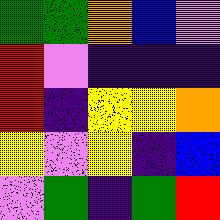[["green", "green", "orange", "blue", "violet"], ["red", "violet", "indigo", "indigo", "indigo"], ["red", "indigo", "yellow", "yellow", "orange"], ["yellow", "violet", "yellow", "indigo", "blue"], ["violet", "green", "indigo", "green", "red"]]